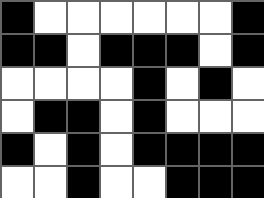[["black", "white", "white", "white", "white", "white", "white", "black"], ["black", "black", "white", "black", "black", "black", "white", "black"], ["white", "white", "white", "white", "black", "white", "black", "white"], ["white", "black", "black", "white", "black", "white", "white", "white"], ["black", "white", "black", "white", "black", "black", "black", "black"], ["white", "white", "black", "white", "white", "black", "black", "black"]]